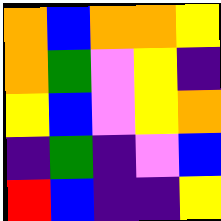[["orange", "blue", "orange", "orange", "yellow"], ["orange", "green", "violet", "yellow", "indigo"], ["yellow", "blue", "violet", "yellow", "orange"], ["indigo", "green", "indigo", "violet", "blue"], ["red", "blue", "indigo", "indigo", "yellow"]]